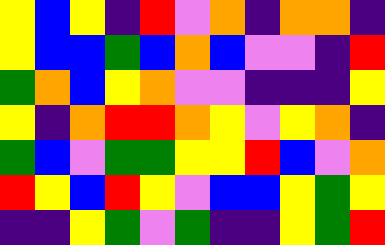[["yellow", "blue", "yellow", "indigo", "red", "violet", "orange", "indigo", "orange", "orange", "indigo"], ["yellow", "blue", "blue", "green", "blue", "orange", "blue", "violet", "violet", "indigo", "red"], ["green", "orange", "blue", "yellow", "orange", "violet", "violet", "indigo", "indigo", "indigo", "yellow"], ["yellow", "indigo", "orange", "red", "red", "orange", "yellow", "violet", "yellow", "orange", "indigo"], ["green", "blue", "violet", "green", "green", "yellow", "yellow", "red", "blue", "violet", "orange"], ["red", "yellow", "blue", "red", "yellow", "violet", "blue", "blue", "yellow", "green", "yellow"], ["indigo", "indigo", "yellow", "green", "violet", "green", "indigo", "indigo", "yellow", "green", "red"]]